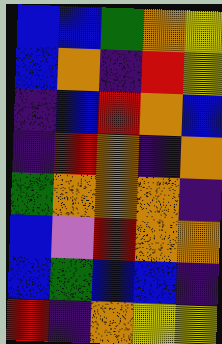[["blue", "blue", "green", "orange", "yellow"], ["blue", "orange", "indigo", "red", "yellow"], ["indigo", "blue", "red", "orange", "blue"], ["indigo", "red", "orange", "indigo", "orange"], ["green", "orange", "orange", "orange", "indigo"], ["blue", "violet", "red", "orange", "orange"], ["blue", "green", "blue", "blue", "indigo"], ["red", "indigo", "orange", "yellow", "yellow"]]